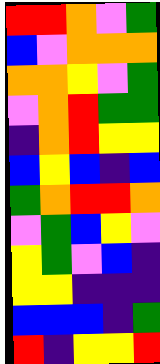[["red", "red", "orange", "violet", "green"], ["blue", "violet", "orange", "orange", "orange"], ["orange", "orange", "yellow", "violet", "green"], ["violet", "orange", "red", "green", "green"], ["indigo", "orange", "red", "yellow", "yellow"], ["blue", "yellow", "blue", "indigo", "blue"], ["green", "orange", "red", "red", "orange"], ["violet", "green", "blue", "yellow", "violet"], ["yellow", "green", "violet", "blue", "indigo"], ["yellow", "yellow", "indigo", "indigo", "indigo"], ["blue", "blue", "blue", "indigo", "green"], ["red", "indigo", "yellow", "yellow", "red"]]